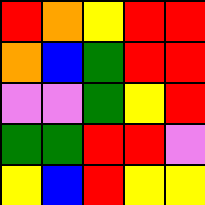[["red", "orange", "yellow", "red", "red"], ["orange", "blue", "green", "red", "red"], ["violet", "violet", "green", "yellow", "red"], ["green", "green", "red", "red", "violet"], ["yellow", "blue", "red", "yellow", "yellow"]]